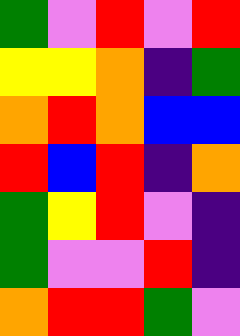[["green", "violet", "red", "violet", "red"], ["yellow", "yellow", "orange", "indigo", "green"], ["orange", "red", "orange", "blue", "blue"], ["red", "blue", "red", "indigo", "orange"], ["green", "yellow", "red", "violet", "indigo"], ["green", "violet", "violet", "red", "indigo"], ["orange", "red", "red", "green", "violet"]]